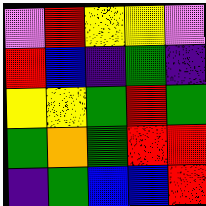[["violet", "red", "yellow", "yellow", "violet"], ["red", "blue", "indigo", "green", "indigo"], ["yellow", "yellow", "green", "red", "green"], ["green", "orange", "green", "red", "red"], ["indigo", "green", "blue", "blue", "red"]]